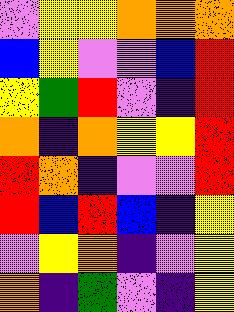[["violet", "yellow", "yellow", "orange", "orange", "orange"], ["blue", "yellow", "violet", "violet", "blue", "red"], ["yellow", "green", "red", "violet", "indigo", "red"], ["orange", "indigo", "orange", "yellow", "yellow", "red"], ["red", "orange", "indigo", "violet", "violet", "red"], ["red", "blue", "red", "blue", "indigo", "yellow"], ["violet", "yellow", "orange", "indigo", "violet", "yellow"], ["orange", "indigo", "green", "violet", "indigo", "yellow"]]